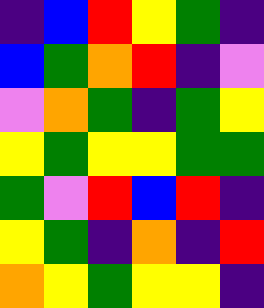[["indigo", "blue", "red", "yellow", "green", "indigo"], ["blue", "green", "orange", "red", "indigo", "violet"], ["violet", "orange", "green", "indigo", "green", "yellow"], ["yellow", "green", "yellow", "yellow", "green", "green"], ["green", "violet", "red", "blue", "red", "indigo"], ["yellow", "green", "indigo", "orange", "indigo", "red"], ["orange", "yellow", "green", "yellow", "yellow", "indigo"]]